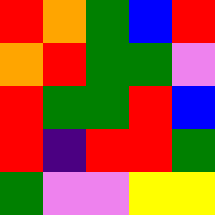[["red", "orange", "green", "blue", "red"], ["orange", "red", "green", "green", "violet"], ["red", "green", "green", "red", "blue"], ["red", "indigo", "red", "red", "green"], ["green", "violet", "violet", "yellow", "yellow"]]